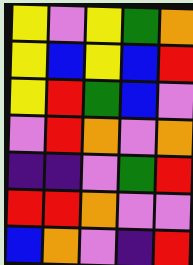[["yellow", "violet", "yellow", "green", "orange"], ["yellow", "blue", "yellow", "blue", "red"], ["yellow", "red", "green", "blue", "violet"], ["violet", "red", "orange", "violet", "orange"], ["indigo", "indigo", "violet", "green", "red"], ["red", "red", "orange", "violet", "violet"], ["blue", "orange", "violet", "indigo", "red"]]